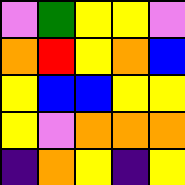[["violet", "green", "yellow", "yellow", "violet"], ["orange", "red", "yellow", "orange", "blue"], ["yellow", "blue", "blue", "yellow", "yellow"], ["yellow", "violet", "orange", "orange", "orange"], ["indigo", "orange", "yellow", "indigo", "yellow"]]